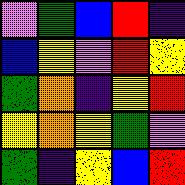[["violet", "green", "blue", "red", "indigo"], ["blue", "yellow", "violet", "red", "yellow"], ["green", "orange", "indigo", "yellow", "red"], ["yellow", "orange", "yellow", "green", "violet"], ["green", "indigo", "yellow", "blue", "red"]]